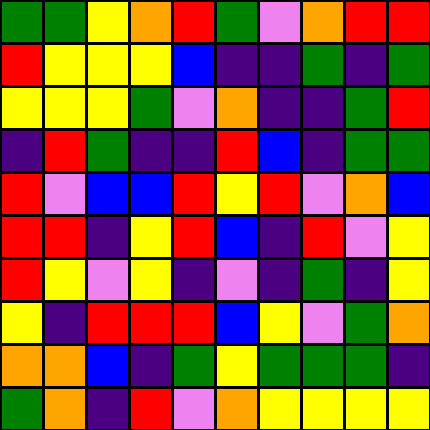[["green", "green", "yellow", "orange", "red", "green", "violet", "orange", "red", "red"], ["red", "yellow", "yellow", "yellow", "blue", "indigo", "indigo", "green", "indigo", "green"], ["yellow", "yellow", "yellow", "green", "violet", "orange", "indigo", "indigo", "green", "red"], ["indigo", "red", "green", "indigo", "indigo", "red", "blue", "indigo", "green", "green"], ["red", "violet", "blue", "blue", "red", "yellow", "red", "violet", "orange", "blue"], ["red", "red", "indigo", "yellow", "red", "blue", "indigo", "red", "violet", "yellow"], ["red", "yellow", "violet", "yellow", "indigo", "violet", "indigo", "green", "indigo", "yellow"], ["yellow", "indigo", "red", "red", "red", "blue", "yellow", "violet", "green", "orange"], ["orange", "orange", "blue", "indigo", "green", "yellow", "green", "green", "green", "indigo"], ["green", "orange", "indigo", "red", "violet", "orange", "yellow", "yellow", "yellow", "yellow"]]